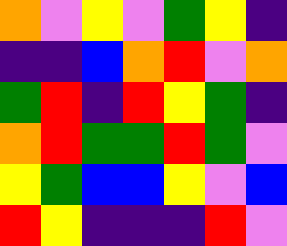[["orange", "violet", "yellow", "violet", "green", "yellow", "indigo"], ["indigo", "indigo", "blue", "orange", "red", "violet", "orange"], ["green", "red", "indigo", "red", "yellow", "green", "indigo"], ["orange", "red", "green", "green", "red", "green", "violet"], ["yellow", "green", "blue", "blue", "yellow", "violet", "blue"], ["red", "yellow", "indigo", "indigo", "indigo", "red", "violet"]]